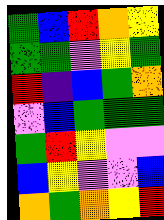[["green", "blue", "red", "orange", "yellow"], ["green", "green", "violet", "yellow", "green"], ["red", "indigo", "blue", "green", "orange"], ["violet", "blue", "green", "green", "green"], ["green", "red", "yellow", "violet", "violet"], ["blue", "yellow", "violet", "violet", "blue"], ["orange", "green", "orange", "yellow", "red"]]